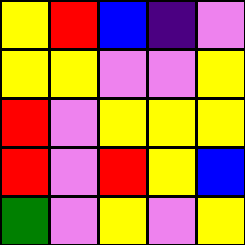[["yellow", "red", "blue", "indigo", "violet"], ["yellow", "yellow", "violet", "violet", "yellow"], ["red", "violet", "yellow", "yellow", "yellow"], ["red", "violet", "red", "yellow", "blue"], ["green", "violet", "yellow", "violet", "yellow"]]